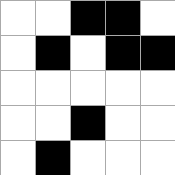[["white", "white", "black", "black", "white"], ["white", "black", "white", "black", "black"], ["white", "white", "white", "white", "white"], ["white", "white", "black", "white", "white"], ["white", "black", "white", "white", "white"]]